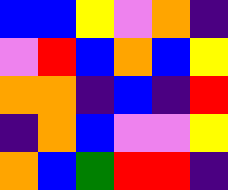[["blue", "blue", "yellow", "violet", "orange", "indigo"], ["violet", "red", "blue", "orange", "blue", "yellow"], ["orange", "orange", "indigo", "blue", "indigo", "red"], ["indigo", "orange", "blue", "violet", "violet", "yellow"], ["orange", "blue", "green", "red", "red", "indigo"]]